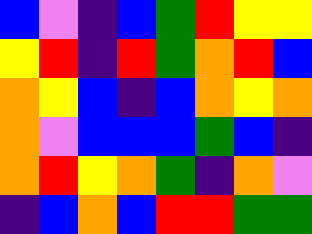[["blue", "violet", "indigo", "blue", "green", "red", "yellow", "yellow"], ["yellow", "red", "indigo", "red", "green", "orange", "red", "blue"], ["orange", "yellow", "blue", "indigo", "blue", "orange", "yellow", "orange"], ["orange", "violet", "blue", "blue", "blue", "green", "blue", "indigo"], ["orange", "red", "yellow", "orange", "green", "indigo", "orange", "violet"], ["indigo", "blue", "orange", "blue", "red", "red", "green", "green"]]